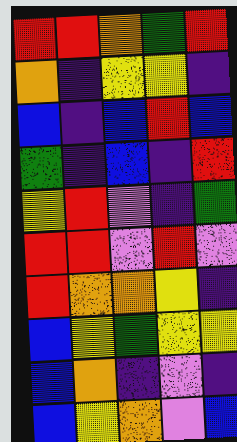[["red", "red", "orange", "green", "red"], ["orange", "indigo", "yellow", "yellow", "indigo"], ["blue", "indigo", "blue", "red", "blue"], ["green", "indigo", "blue", "indigo", "red"], ["yellow", "red", "violet", "indigo", "green"], ["red", "red", "violet", "red", "violet"], ["red", "orange", "orange", "yellow", "indigo"], ["blue", "yellow", "green", "yellow", "yellow"], ["blue", "orange", "indigo", "violet", "indigo"], ["blue", "yellow", "orange", "violet", "blue"]]